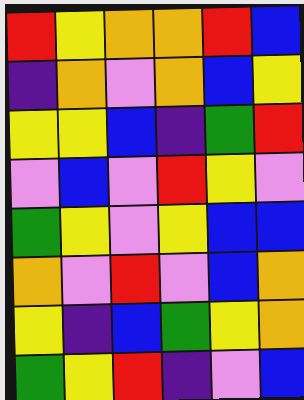[["red", "yellow", "orange", "orange", "red", "blue"], ["indigo", "orange", "violet", "orange", "blue", "yellow"], ["yellow", "yellow", "blue", "indigo", "green", "red"], ["violet", "blue", "violet", "red", "yellow", "violet"], ["green", "yellow", "violet", "yellow", "blue", "blue"], ["orange", "violet", "red", "violet", "blue", "orange"], ["yellow", "indigo", "blue", "green", "yellow", "orange"], ["green", "yellow", "red", "indigo", "violet", "blue"]]